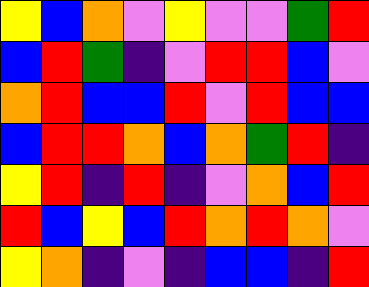[["yellow", "blue", "orange", "violet", "yellow", "violet", "violet", "green", "red"], ["blue", "red", "green", "indigo", "violet", "red", "red", "blue", "violet"], ["orange", "red", "blue", "blue", "red", "violet", "red", "blue", "blue"], ["blue", "red", "red", "orange", "blue", "orange", "green", "red", "indigo"], ["yellow", "red", "indigo", "red", "indigo", "violet", "orange", "blue", "red"], ["red", "blue", "yellow", "blue", "red", "orange", "red", "orange", "violet"], ["yellow", "orange", "indigo", "violet", "indigo", "blue", "blue", "indigo", "red"]]